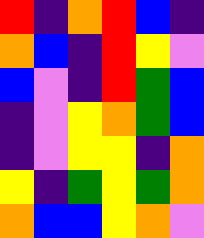[["red", "indigo", "orange", "red", "blue", "indigo"], ["orange", "blue", "indigo", "red", "yellow", "violet"], ["blue", "violet", "indigo", "red", "green", "blue"], ["indigo", "violet", "yellow", "orange", "green", "blue"], ["indigo", "violet", "yellow", "yellow", "indigo", "orange"], ["yellow", "indigo", "green", "yellow", "green", "orange"], ["orange", "blue", "blue", "yellow", "orange", "violet"]]